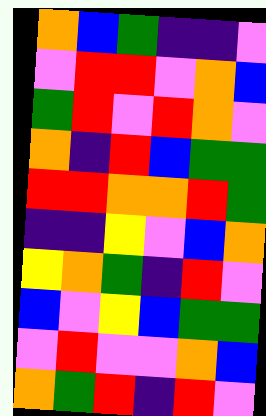[["orange", "blue", "green", "indigo", "indigo", "violet"], ["violet", "red", "red", "violet", "orange", "blue"], ["green", "red", "violet", "red", "orange", "violet"], ["orange", "indigo", "red", "blue", "green", "green"], ["red", "red", "orange", "orange", "red", "green"], ["indigo", "indigo", "yellow", "violet", "blue", "orange"], ["yellow", "orange", "green", "indigo", "red", "violet"], ["blue", "violet", "yellow", "blue", "green", "green"], ["violet", "red", "violet", "violet", "orange", "blue"], ["orange", "green", "red", "indigo", "red", "violet"]]